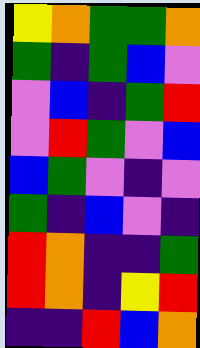[["yellow", "orange", "green", "green", "orange"], ["green", "indigo", "green", "blue", "violet"], ["violet", "blue", "indigo", "green", "red"], ["violet", "red", "green", "violet", "blue"], ["blue", "green", "violet", "indigo", "violet"], ["green", "indigo", "blue", "violet", "indigo"], ["red", "orange", "indigo", "indigo", "green"], ["red", "orange", "indigo", "yellow", "red"], ["indigo", "indigo", "red", "blue", "orange"]]